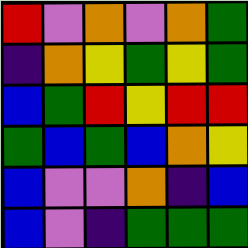[["red", "violet", "orange", "violet", "orange", "green"], ["indigo", "orange", "yellow", "green", "yellow", "green"], ["blue", "green", "red", "yellow", "red", "red"], ["green", "blue", "green", "blue", "orange", "yellow"], ["blue", "violet", "violet", "orange", "indigo", "blue"], ["blue", "violet", "indigo", "green", "green", "green"]]